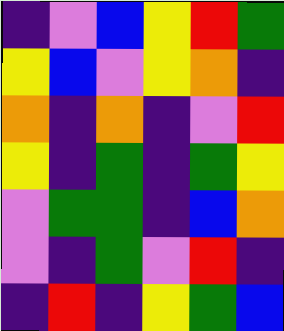[["indigo", "violet", "blue", "yellow", "red", "green"], ["yellow", "blue", "violet", "yellow", "orange", "indigo"], ["orange", "indigo", "orange", "indigo", "violet", "red"], ["yellow", "indigo", "green", "indigo", "green", "yellow"], ["violet", "green", "green", "indigo", "blue", "orange"], ["violet", "indigo", "green", "violet", "red", "indigo"], ["indigo", "red", "indigo", "yellow", "green", "blue"]]